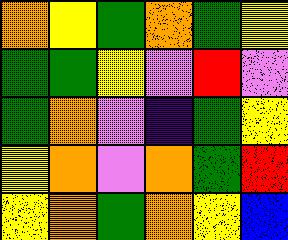[["orange", "yellow", "green", "orange", "green", "yellow"], ["green", "green", "yellow", "violet", "red", "violet"], ["green", "orange", "violet", "indigo", "green", "yellow"], ["yellow", "orange", "violet", "orange", "green", "red"], ["yellow", "orange", "green", "orange", "yellow", "blue"]]